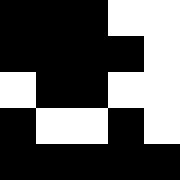[["black", "black", "black", "white", "white"], ["black", "black", "black", "black", "white"], ["white", "black", "black", "white", "white"], ["black", "white", "white", "black", "white"], ["black", "black", "black", "black", "black"]]